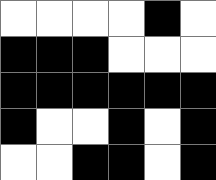[["white", "white", "white", "white", "black", "white"], ["black", "black", "black", "white", "white", "white"], ["black", "black", "black", "black", "black", "black"], ["black", "white", "white", "black", "white", "black"], ["white", "white", "black", "black", "white", "black"]]